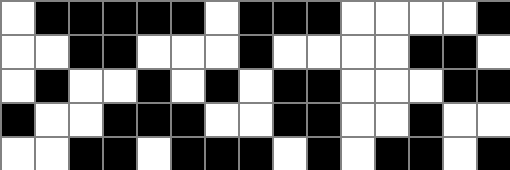[["white", "black", "black", "black", "black", "black", "white", "black", "black", "black", "white", "white", "white", "white", "black"], ["white", "white", "black", "black", "white", "white", "white", "black", "white", "white", "white", "white", "black", "black", "white"], ["white", "black", "white", "white", "black", "white", "black", "white", "black", "black", "white", "white", "white", "black", "black"], ["black", "white", "white", "black", "black", "black", "white", "white", "black", "black", "white", "white", "black", "white", "white"], ["white", "white", "black", "black", "white", "black", "black", "black", "white", "black", "white", "black", "black", "white", "black"]]